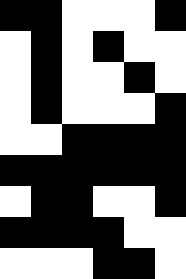[["black", "black", "white", "white", "white", "black"], ["white", "black", "white", "black", "white", "white"], ["white", "black", "white", "white", "black", "white"], ["white", "black", "white", "white", "white", "black"], ["white", "white", "black", "black", "black", "black"], ["black", "black", "black", "black", "black", "black"], ["white", "black", "black", "white", "white", "black"], ["black", "black", "black", "black", "white", "white"], ["white", "white", "white", "black", "black", "white"]]